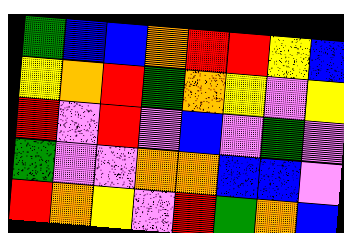[["green", "blue", "blue", "orange", "red", "red", "yellow", "blue"], ["yellow", "orange", "red", "green", "orange", "yellow", "violet", "yellow"], ["red", "violet", "red", "violet", "blue", "violet", "green", "violet"], ["green", "violet", "violet", "orange", "orange", "blue", "blue", "violet"], ["red", "orange", "yellow", "violet", "red", "green", "orange", "blue"]]